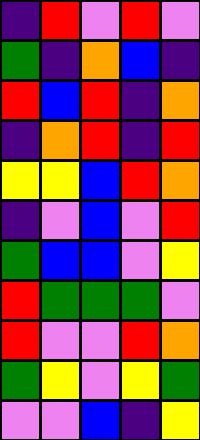[["indigo", "red", "violet", "red", "violet"], ["green", "indigo", "orange", "blue", "indigo"], ["red", "blue", "red", "indigo", "orange"], ["indigo", "orange", "red", "indigo", "red"], ["yellow", "yellow", "blue", "red", "orange"], ["indigo", "violet", "blue", "violet", "red"], ["green", "blue", "blue", "violet", "yellow"], ["red", "green", "green", "green", "violet"], ["red", "violet", "violet", "red", "orange"], ["green", "yellow", "violet", "yellow", "green"], ["violet", "violet", "blue", "indigo", "yellow"]]